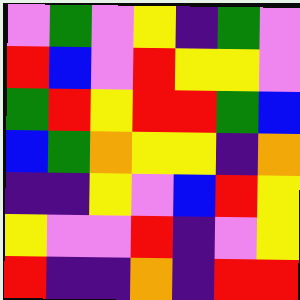[["violet", "green", "violet", "yellow", "indigo", "green", "violet"], ["red", "blue", "violet", "red", "yellow", "yellow", "violet"], ["green", "red", "yellow", "red", "red", "green", "blue"], ["blue", "green", "orange", "yellow", "yellow", "indigo", "orange"], ["indigo", "indigo", "yellow", "violet", "blue", "red", "yellow"], ["yellow", "violet", "violet", "red", "indigo", "violet", "yellow"], ["red", "indigo", "indigo", "orange", "indigo", "red", "red"]]